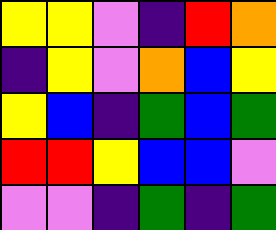[["yellow", "yellow", "violet", "indigo", "red", "orange"], ["indigo", "yellow", "violet", "orange", "blue", "yellow"], ["yellow", "blue", "indigo", "green", "blue", "green"], ["red", "red", "yellow", "blue", "blue", "violet"], ["violet", "violet", "indigo", "green", "indigo", "green"]]